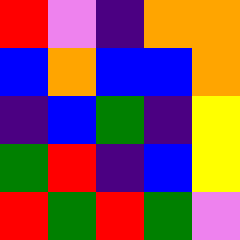[["red", "violet", "indigo", "orange", "orange"], ["blue", "orange", "blue", "blue", "orange"], ["indigo", "blue", "green", "indigo", "yellow"], ["green", "red", "indigo", "blue", "yellow"], ["red", "green", "red", "green", "violet"]]